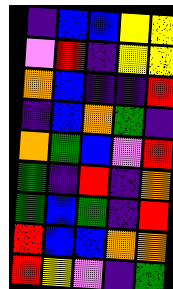[["indigo", "blue", "blue", "yellow", "yellow"], ["violet", "red", "indigo", "yellow", "yellow"], ["orange", "blue", "indigo", "indigo", "red"], ["indigo", "blue", "orange", "green", "indigo"], ["orange", "green", "blue", "violet", "red"], ["green", "indigo", "red", "indigo", "orange"], ["green", "blue", "green", "indigo", "red"], ["red", "blue", "blue", "orange", "orange"], ["red", "yellow", "violet", "indigo", "green"]]